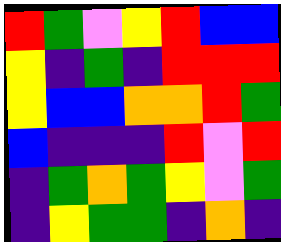[["red", "green", "violet", "yellow", "red", "blue", "blue"], ["yellow", "indigo", "green", "indigo", "red", "red", "red"], ["yellow", "blue", "blue", "orange", "orange", "red", "green"], ["blue", "indigo", "indigo", "indigo", "red", "violet", "red"], ["indigo", "green", "orange", "green", "yellow", "violet", "green"], ["indigo", "yellow", "green", "green", "indigo", "orange", "indigo"]]